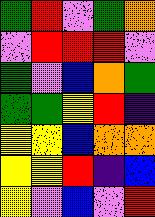[["green", "red", "violet", "green", "orange"], ["violet", "red", "red", "red", "violet"], ["green", "violet", "blue", "orange", "green"], ["green", "green", "yellow", "red", "indigo"], ["yellow", "yellow", "blue", "orange", "orange"], ["yellow", "yellow", "red", "indigo", "blue"], ["yellow", "violet", "blue", "violet", "red"]]